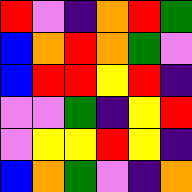[["red", "violet", "indigo", "orange", "red", "green"], ["blue", "orange", "red", "orange", "green", "violet"], ["blue", "red", "red", "yellow", "red", "indigo"], ["violet", "violet", "green", "indigo", "yellow", "red"], ["violet", "yellow", "yellow", "red", "yellow", "indigo"], ["blue", "orange", "green", "violet", "indigo", "orange"]]